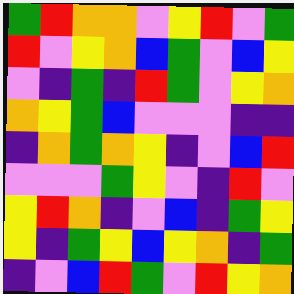[["green", "red", "orange", "orange", "violet", "yellow", "red", "violet", "green"], ["red", "violet", "yellow", "orange", "blue", "green", "violet", "blue", "yellow"], ["violet", "indigo", "green", "indigo", "red", "green", "violet", "yellow", "orange"], ["orange", "yellow", "green", "blue", "violet", "violet", "violet", "indigo", "indigo"], ["indigo", "orange", "green", "orange", "yellow", "indigo", "violet", "blue", "red"], ["violet", "violet", "violet", "green", "yellow", "violet", "indigo", "red", "violet"], ["yellow", "red", "orange", "indigo", "violet", "blue", "indigo", "green", "yellow"], ["yellow", "indigo", "green", "yellow", "blue", "yellow", "orange", "indigo", "green"], ["indigo", "violet", "blue", "red", "green", "violet", "red", "yellow", "orange"]]